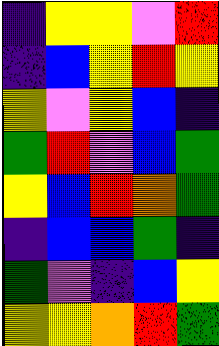[["indigo", "yellow", "yellow", "violet", "red"], ["indigo", "blue", "yellow", "red", "yellow"], ["yellow", "violet", "yellow", "blue", "indigo"], ["green", "red", "violet", "blue", "green"], ["yellow", "blue", "red", "orange", "green"], ["indigo", "blue", "blue", "green", "indigo"], ["green", "violet", "indigo", "blue", "yellow"], ["yellow", "yellow", "orange", "red", "green"]]